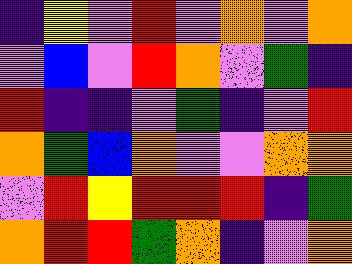[["indigo", "yellow", "violet", "red", "violet", "orange", "violet", "orange"], ["violet", "blue", "violet", "red", "orange", "violet", "green", "indigo"], ["red", "indigo", "indigo", "violet", "green", "indigo", "violet", "red"], ["orange", "green", "blue", "orange", "violet", "violet", "orange", "orange"], ["violet", "red", "yellow", "red", "red", "red", "indigo", "green"], ["orange", "red", "red", "green", "orange", "indigo", "violet", "orange"]]